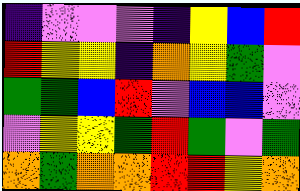[["indigo", "violet", "violet", "violet", "indigo", "yellow", "blue", "red"], ["red", "yellow", "yellow", "indigo", "orange", "yellow", "green", "violet"], ["green", "green", "blue", "red", "violet", "blue", "blue", "violet"], ["violet", "yellow", "yellow", "green", "red", "green", "violet", "green"], ["orange", "green", "orange", "orange", "red", "red", "yellow", "orange"]]